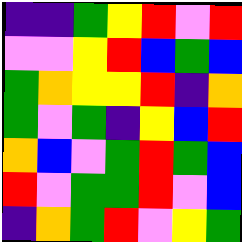[["indigo", "indigo", "green", "yellow", "red", "violet", "red"], ["violet", "violet", "yellow", "red", "blue", "green", "blue"], ["green", "orange", "yellow", "yellow", "red", "indigo", "orange"], ["green", "violet", "green", "indigo", "yellow", "blue", "red"], ["orange", "blue", "violet", "green", "red", "green", "blue"], ["red", "violet", "green", "green", "red", "violet", "blue"], ["indigo", "orange", "green", "red", "violet", "yellow", "green"]]